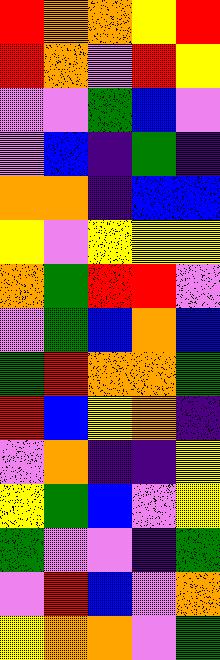[["red", "orange", "orange", "yellow", "red"], ["red", "orange", "violet", "red", "yellow"], ["violet", "violet", "green", "blue", "violet"], ["violet", "blue", "indigo", "green", "indigo"], ["orange", "orange", "indigo", "blue", "blue"], ["yellow", "violet", "yellow", "yellow", "yellow"], ["orange", "green", "red", "red", "violet"], ["violet", "green", "blue", "orange", "blue"], ["green", "red", "orange", "orange", "green"], ["red", "blue", "yellow", "orange", "indigo"], ["violet", "orange", "indigo", "indigo", "yellow"], ["yellow", "green", "blue", "violet", "yellow"], ["green", "violet", "violet", "indigo", "green"], ["violet", "red", "blue", "violet", "orange"], ["yellow", "orange", "orange", "violet", "green"]]